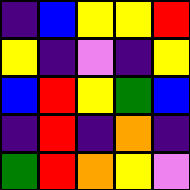[["indigo", "blue", "yellow", "yellow", "red"], ["yellow", "indigo", "violet", "indigo", "yellow"], ["blue", "red", "yellow", "green", "blue"], ["indigo", "red", "indigo", "orange", "indigo"], ["green", "red", "orange", "yellow", "violet"]]